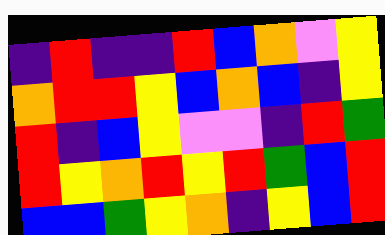[["indigo", "red", "indigo", "indigo", "red", "blue", "orange", "violet", "yellow"], ["orange", "red", "red", "yellow", "blue", "orange", "blue", "indigo", "yellow"], ["red", "indigo", "blue", "yellow", "violet", "violet", "indigo", "red", "green"], ["red", "yellow", "orange", "red", "yellow", "red", "green", "blue", "red"], ["blue", "blue", "green", "yellow", "orange", "indigo", "yellow", "blue", "red"]]